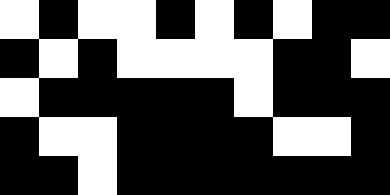[["white", "black", "white", "white", "black", "white", "black", "white", "black", "black"], ["black", "white", "black", "white", "white", "white", "white", "black", "black", "white"], ["white", "black", "black", "black", "black", "black", "white", "black", "black", "black"], ["black", "white", "white", "black", "black", "black", "black", "white", "white", "black"], ["black", "black", "white", "black", "black", "black", "black", "black", "black", "black"]]